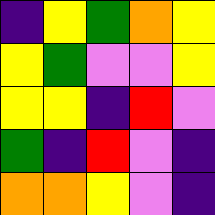[["indigo", "yellow", "green", "orange", "yellow"], ["yellow", "green", "violet", "violet", "yellow"], ["yellow", "yellow", "indigo", "red", "violet"], ["green", "indigo", "red", "violet", "indigo"], ["orange", "orange", "yellow", "violet", "indigo"]]